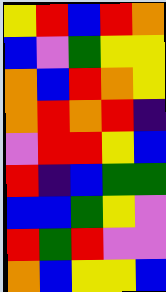[["yellow", "red", "blue", "red", "orange"], ["blue", "violet", "green", "yellow", "yellow"], ["orange", "blue", "red", "orange", "yellow"], ["orange", "red", "orange", "red", "indigo"], ["violet", "red", "red", "yellow", "blue"], ["red", "indigo", "blue", "green", "green"], ["blue", "blue", "green", "yellow", "violet"], ["red", "green", "red", "violet", "violet"], ["orange", "blue", "yellow", "yellow", "blue"]]